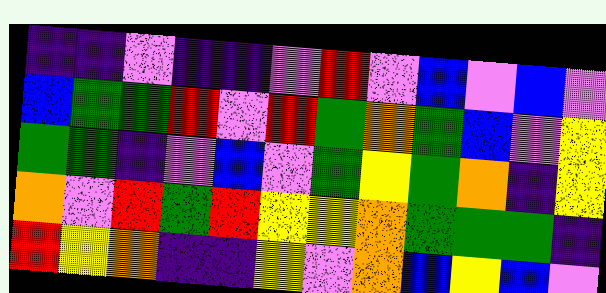[["indigo", "indigo", "violet", "indigo", "indigo", "violet", "red", "violet", "blue", "violet", "blue", "violet"], ["blue", "green", "green", "red", "violet", "red", "green", "orange", "green", "blue", "violet", "yellow"], ["green", "green", "indigo", "violet", "blue", "violet", "green", "yellow", "green", "orange", "indigo", "yellow"], ["orange", "violet", "red", "green", "red", "yellow", "yellow", "orange", "green", "green", "green", "indigo"], ["red", "yellow", "orange", "indigo", "indigo", "yellow", "violet", "orange", "blue", "yellow", "blue", "violet"]]